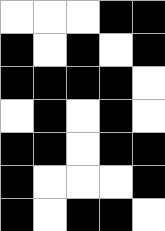[["white", "white", "white", "black", "black"], ["black", "white", "black", "white", "black"], ["black", "black", "black", "black", "white"], ["white", "black", "white", "black", "white"], ["black", "black", "white", "black", "black"], ["black", "white", "white", "white", "black"], ["black", "white", "black", "black", "white"]]